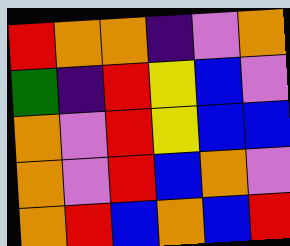[["red", "orange", "orange", "indigo", "violet", "orange"], ["green", "indigo", "red", "yellow", "blue", "violet"], ["orange", "violet", "red", "yellow", "blue", "blue"], ["orange", "violet", "red", "blue", "orange", "violet"], ["orange", "red", "blue", "orange", "blue", "red"]]